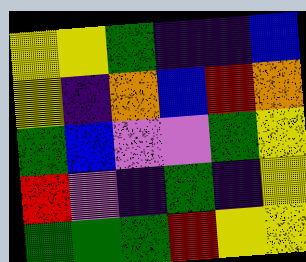[["yellow", "yellow", "green", "indigo", "indigo", "blue"], ["yellow", "indigo", "orange", "blue", "red", "orange"], ["green", "blue", "violet", "violet", "green", "yellow"], ["red", "violet", "indigo", "green", "indigo", "yellow"], ["green", "green", "green", "red", "yellow", "yellow"]]